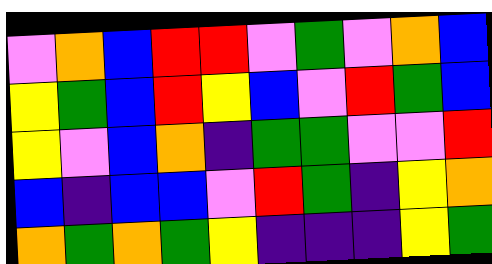[["violet", "orange", "blue", "red", "red", "violet", "green", "violet", "orange", "blue"], ["yellow", "green", "blue", "red", "yellow", "blue", "violet", "red", "green", "blue"], ["yellow", "violet", "blue", "orange", "indigo", "green", "green", "violet", "violet", "red"], ["blue", "indigo", "blue", "blue", "violet", "red", "green", "indigo", "yellow", "orange"], ["orange", "green", "orange", "green", "yellow", "indigo", "indigo", "indigo", "yellow", "green"]]